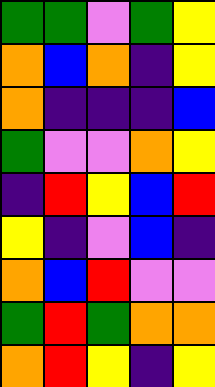[["green", "green", "violet", "green", "yellow"], ["orange", "blue", "orange", "indigo", "yellow"], ["orange", "indigo", "indigo", "indigo", "blue"], ["green", "violet", "violet", "orange", "yellow"], ["indigo", "red", "yellow", "blue", "red"], ["yellow", "indigo", "violet", "blue", "indigo"], ["orange", "blue", "red", "violet", "violet"], ["green", "red", "green", "orange", "orange"], ["orange", "red", "yellow", "indigo", "yellow"]]